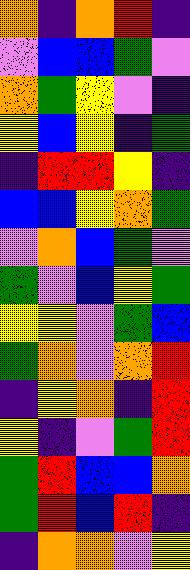[["orange", "indigo", "orange", "red", "indigo"], ["violet", "blue", "blue", "green", "violet"], ["orange", "green", "yellow", "violet", "indigo"], ["yellow", "blue", "yellow", "indigo", "green"], ["indigo", "red", "red", "yellow", "indigo"], ["blue", "blue", "yellow", "orange", "green"], ["violet", "orange", "blue", "green", "violet"], ["green", "violet", "blue", "yellow", "green"], ["yellow", "yellow", "violet", "green", "blue"], ["green", "orange", "violet", "orange", "red"], ["indigo", "yellow", "orange", "indigo", "red"], ["yellow", "indigo", "violet", "green", "red"], ["green", "red", "blue", "blue", "orange"], ["green", "red", "blue", "red", "indigo"], ["indigo", "orange", "orange", "violet", "yellow"]]